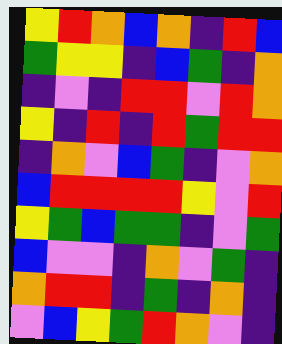[["yellow", "red", "orange", "blue", "orange", "indigo", "red", "blue"], ["green", "yellow", "yellow", "indigo", "blue", "green", "indigo", "orange"], ["indigo", "violet", "indigo", "red", "red", "violet", "red", "orange"], ["yellow", "indigo", "red", "indigo", "red", "green", "red", "red"], ["indigo", "orange", "violet", "blue", "green", "indigo", "violet", "orange"], ["blue", "red", "red", "red", "red", "yellow", "violet", "red"], ["yellow", "green", "blue", "green", "green", "indigo", "violet", "green"], ["blue", "violet", "violet", "indigo", "orange", "violet", "green", "indigo"], ["orange", "red", "red", "indigo", "green", "indigo", "orange", "indigo"], ["violet", "blue", "yellow", "green", "red", "orange", "violet", "indigo"]]